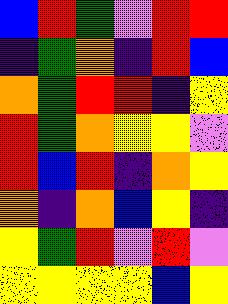[["blue", "red", "green", "violet", "red", "red"], ["indigo", "green", "orange", "indigo", "red", "blue"], ["orange", "green", "red", "red", "indigo", "yellow"], ["red", "green", "orange", "yellow", "yellow", "violet"], ["red", "blue", "red", "indigo", "orange", "yellow"], ["orange", "indigo", "orange", "blue", "yellow", "indigo"], ["yellow", "green", "red", "violet", "red", "violet"], ["yellow", "yellow", "yellow", "yellow", "blue", "yellow"]]